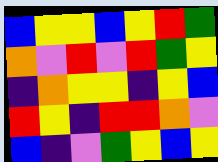[["blue", "yellow", "yellow", "blue", "yellow", "red", "green"], ["orange", "violet", "red", "violet", "red", "green", "yellow"], ["indigo", "orange", "yellow", "yellow", "indigo", "yellow", "blue"], ["red", "yellow", "indigo", "red", "red", "orange", "violet"], ["blue", "indigo", "violet", "green", "yellow", "blue", "yellow"]]